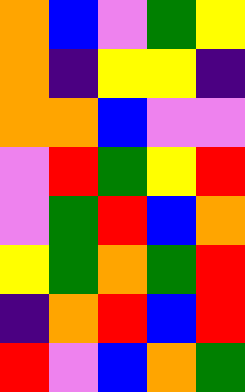[["orange", "blue", "violet", "green", "yellow"], ["orange", "indigo", "yellow", "yellow", "indigo"], ["orange", "orange", "blue", "violet", "violet"], ["violet", "red", "green", "yellow", "red"], ["violet", "green", "red", "blue", "orange"], ["yellow", "green", "orange", "green", "red"], ["indigo", "orange", "red", "blue", "red"], ["red", "violet", "blue", "orange", "green"]]